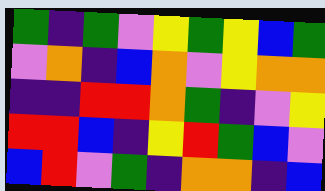[["green", "indigo", "green", "violet", "yellow", "green", "yellow", "blue", "green"], ["violet", "orange", "indigo", "blue", "orange", "violet", "yellow", "orange", "orange"], ["indigo", "indigo", "red", "red", "orange", "green", "indigo", "violet", "yellow"], ["red", "red", "blue", "indigo", "yellow", "red", "green", "blue", "violet"], ["blue", "red", "violet", "green", "indigo", "orange", "orange", "indigo", "blue"]]